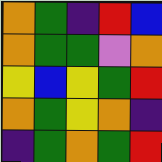[["orange", "green", "indigo", "red", "blue"], ["orange", "green", "green", "violet", "orange"], ["yellow", "blue", "yellow", "green", "red"], ["orange", "green", "yellow", "orange", "indigo"], ["indigo", "green", "orange", "green", "red"]]